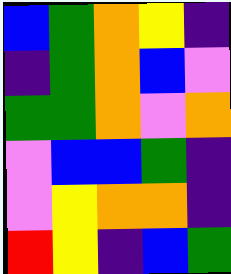[["blue", "green", "orange", "yellow", "indigo"], ["indigo", "green", "orange", "blue", "violet"], ["green", "green", "orange", "violet", "orange"], ["violet", "blue", "blue", "green", "indigo"], ["violet", "yellow", "orange", "orange", "indigo"], ["red", "yellow", "indigo", "blue", "green"]]